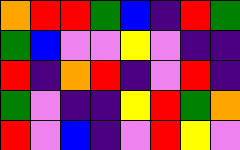[["orange", "red", "red", "green", "blue", "indigo", "red", "green"], ["green", "blue", "violet", "violet", "yellow", "violet", "indigo", "indigo"], ["red", "indigo", "orange", "red", "indigo", "violet", "red", "indigo"], ["green", "violet", "indigo", "indigo", "yellow", "red", "green", "orange"], ["red", "violet", "blue", "indigo", "violet", "red", "yellow", "violet"]]